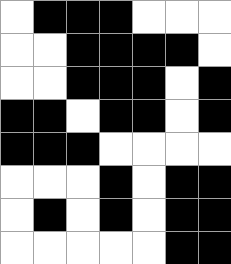[["white", "black", "black", "black", "white", "white", "white"], ["white", "white", "black", "black", "black", "black", "white"], ["white", "white", "black", "black", "black", "white", "black"], ["black", "black", "white", "black", "black", "white", "black"], ["black", "black", "black", "white", "white", "white", "white"], ["white", "white", "white", "black", "white", "black", "black"], ["white", "black", "white", "black", "white", "black", "black"], ["white", "white", "white", "white", "white", "black", "black"]]